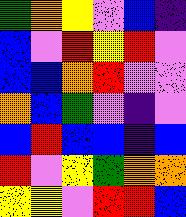[["green", "orange", "yellow", "violet", "blue", "indigo"], ["blue", "violet", "red", "yellow", "red", "violet"], ["blue", "blue", "orange", "red", "violet", "violet"], ["orange", "blue", "green", "violet", "indigo", "violet"], ["blue", "red", "blue", "blue", "indigo", "blue"], ["red", "violet", "yellow", "green", "orange", "orange"], ["yellow", "yellow", "violet", "red", "red", "blue"]]